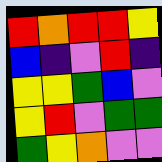[["red", "orange", "red", "red", "yellow"], ["blue", "indigo", "violet", "red", "indigo"], ["yellow", "yellow", "green", "blue", "violet"], ["yellow", "red", "violet", "green", "green"], ["green", "yellow", "orange", "violet", "violet"]]